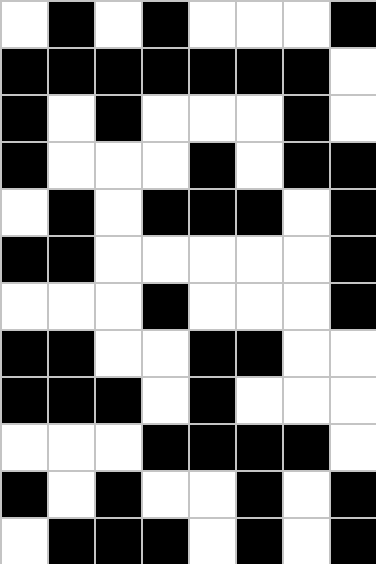[["white", "black", "white", "black", "white", "white", "white", "black"], ["black", "black", "black", "black", "black", "black", "black", "white"], ["black", "white", "black", "white", "white", "white", "black", "white"], ["black", "white", "white", "white", "black", "white", "black", "black"], ["white", "black", "white", "black", "black", "black", "white", "black"], ["black", "black", "white", "white", "white", "white", "white", "black"], ["white", "white", "white", "black", "white", "white", "white", "black"], ["black", "black", "white", "white", "black", "black", "white", "white"], ["black", "black", "black", "white", "black", "white", "white", "white"], ["white", "white", "white", "black", "black", "black", "black", "white"], ["black", "white", "black", "white", "white", "black", "white", "black"], ["white", "black", "black", "black", "white", "black", "white", "black"]]